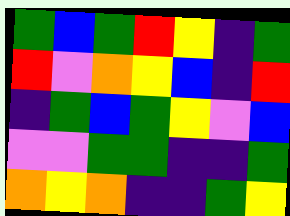[["green", "blue", "green", "red", "yellow", "indigo", "green"], ["red", "violet", "orange", "yellow", "blue", "indigo", "red"], ["indigo", "green", "blue", "green", "yellow", "violet", "blue"], ["violet", "violet", "green", "green", "indigo", "indigo", "green"], ["orange", "yellow", "orange", "indigo", "indigo", "green", "yellow"]]